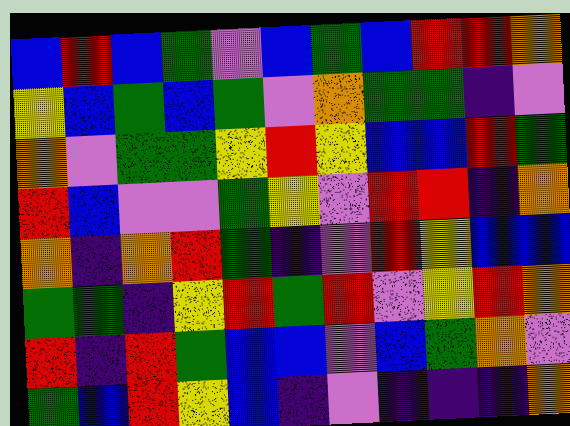[["blue", "red", "blue", "green", "violet", "blue", "green", "blue", "red", "red", "orange"], ["yellow", "blue", "green", "blue", "green", "violet", "orange", "green", "green", "indigo", "violet"], ["orange", "violet", "green", "green", "yellow", "red", "yellow", "blue", "blue", "red", "green"], ["red", "blue", "violet", "violet", "green", "yellow", "violet", "red", "red", "indigo", "orange"], ["orange", "indigo", "orange", "red", "green", "indigo", "violet", "red", "yellow", "blue", "blue"], ["green", "green", "indigo", "yellow", "red", "green", "red", "violet", "yellow", "red", "orange"], ["red", "indigo", "red", "green", "blue", "blue", "violet", "blue", "green", "orange", "violet"], ["green", "blue", "red", "yellow", "blue", "indigo", "violet", "indigo", "indigo", "indigo", "orange"]]